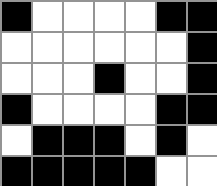[["black", "white", "white", "white", "white", "black", "black"], ["white", "white", "white", "white", "white", "white", "black"], ["white", "white", "white", "black", "white", "white", "black"], ["black", "white", "white", "white", "white", "black", "black"], ["white", "black", "black", "black", "white", "black", "white"], ["black", "black", "black", "black", "black", "white", "white"]]